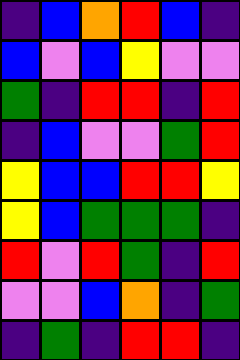[["indigo", "blue", "orange", "red", "blue", "indigo"], ["blue", "violet", "blue", "yellow", "violet", "violet"], ["green", "indigo", "red", "red", "indigo", "red"], ["indigo", "blue", "violet", "violet", "green", "red"], ["yellow", "blue", "blue", "red", "red", "yellow"], ["yellow", "blue", "green", "green", "green", "indigo"], ["red", "violet", "red", "green", "indigo", "red"], ["violet", "violet", "blue", "orange", "indigo", "green"], ["indigo", "green", "indigo", "red", "red", "indigo"]]